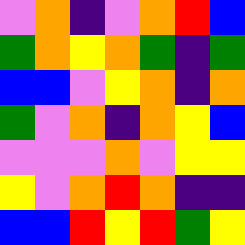[["violet", "orange", "indigo", "violet", "orange", "red", "blue"], ["green", "orange", "yellow", "orange", "green", "indigo", "green"], ["blue", "blue", "violet", "yellow", "orange", "indigo", "orange"], ["green", "violet", "orange", "indigo", "orange", "yellow", "blue"], ["violet", "violet", "violet", "orange", "violet", "yellow", "yellow"], ["yellow", "violet", "orange", "red", "orange", "indigo", "indigo"], ["blue", "blue", "red", "yellow", "red", "green", "yellow"]]